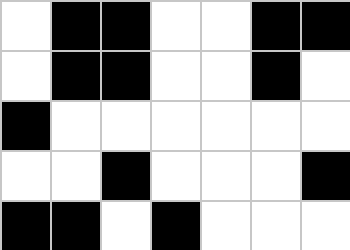[["white", "black", "black", "white", "white", "black", "black"], ["white", "black", "black", "white", "white", "black", "white"], ["black", "white", "white", "white", "white", "white", "white"], ["white", "white", "black", "white", "white", "white", "black"], ["black", "black", "white", "black", "white", "white", "white"]]